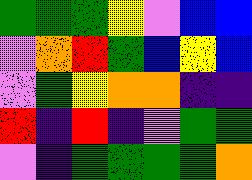[["green", "green", "green", "yellow", "violet", "blue", "blue"], ["violet", "orange", "red", "green", "blue", "yellow", "blue"], ["violet", "green", "yellow", "orange", "orange", "indigo", "indigo"], ["red", "indigo", "red", "indigo", "violet", "green", "green"], ["violet", "indigo", "green", "green", "green", "green", "orange"]]